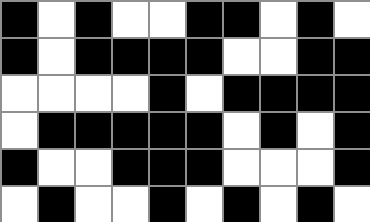[["black", "white", "black", "white", "white", "black", "black", "white", "black", "white"], ["black", "white", "black", "black", "black", "black", "white", "white", "black", "black"], ["white", "white", "white", "white", "black", "white", "black", "black", "black", "black"], ["white", "black", "black", "black", "black", "black", "white", "black", "white", "black"], ["black", "white", "white", "black", "black", "black", "white", "white", "white", "black"], ["white", "black", "white", "white", "black", "white", "black", "white", "black", "white"]]